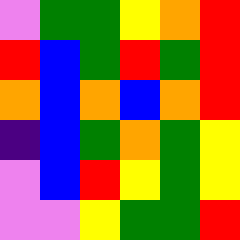[["violet", "green", "green", "yellow", "orange", "red"], ["red", "blue", "green", "red", "green", "red"], ["orange", "blue", "orange", "blue", "orange", "red"], ["indigo", "blue", "green", "orange", "green", "yellow"], ["violet", "blue", "red", "yellow", "green", "yellow"], ["violet", "violet", "yellow", "green", "green", "red"]]